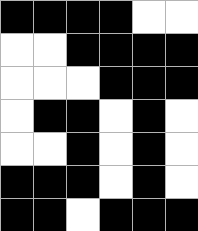[["black", "black", "black", "black", "white", "white"], ["white", "white", "black", "black", "black", "black"], ["white", "white", "white", "black", "black", "black"], ["white", "black", "black", "white", "black", "white"], ["white", "white", "black", "white", "black", "white"], ["black", "black", "black", "white", "black", "white"], ["black", "black", "white", "black", "black", "black"]]